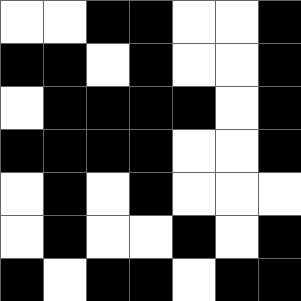[["white", "white", "black", "black", "white", "white", "black"], ["black", "black", "white", "black", "white", "white", "black"], ["white", "black", "black", "black", "black", "white", "black"], ["black", "black", "black", "black", "white", "white", "black"], ["white", "black", "white", "black", "white", "white", "white"], ["white", "black", "white", "white", "black", "white", "black"], ["black", "white", "black", "black", "white", "black", "black"]]